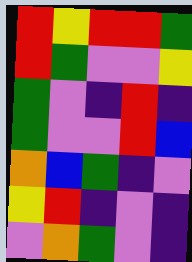[["red", "yellow", "red", "red", "green"], ["red", "green", "violet", "violet", "yellow"], ["green", "violet", "indigo", "red", "indigo"], ["green", "violet", "violet", "red", "blue"], ["orange", "blue", "green", "indigo", "violet"], ["yellow", "red", "indigo", "violet", "indigo"], ["violet", "orange", "green", "violet", "indigo"]]